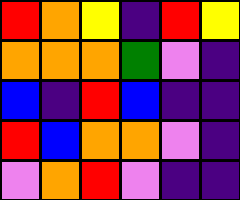[["red", "orange", "yellow", "indigo", "red", "yellow"], ["orange", "orange", "orange", "green", "violet", "indigo"], ["blue", "indigo", "red", "blue", "indigo", "indigo"], ["red", "blue", "orange", "orange", "violet", "indigo"], ["violet", "orange", "red", "violet", "indigo", "indigo"]]